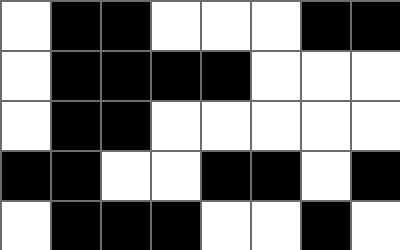[["white", "black", "black", "white", "white", "white", "black", "black"], ["white", "black", "black", "black", "black", "white", "white", "white"], ["white", "black", "black", "white", "white", "white", "white", "white"], ["black", "black", "white", "white", "black", "black", "white", "black"], ["white", "black", "black", "black", "white", "white", "black", "white"]]